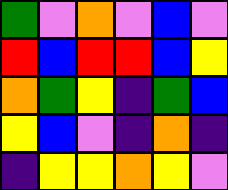[["green", "violet", "orange", "violet", "blue", "violet"], ["red", "blue", "red", "red", "blue", "yellow"], ["orange", "green", "yellow", "indigo", "green", "blue"], ["yellow", "blue", "violet", "indigo", "orange", "indigo"], ["indigo", "yellow", "yellow", "orange", "yellow", "violet"]]